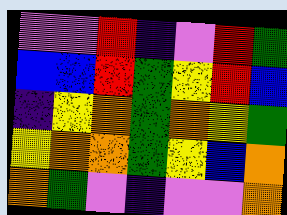[["violet", "violet", "red", "indigo", "violet", "red", "green"], ["blue", "blue", "red", "green", "yellow", "red", "blue"], ["indigo", "yellow", "orange", "green", "orange", "yellow", "green"], ["yellow", "orange", "orange", "green", "yellow", "blue", "orange"], ["orange", "green", "violet", "indigo", "violet", "violet", "orange"]]